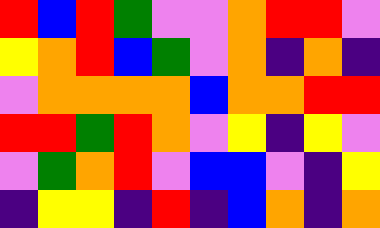[["red", "blue", "red", "green", "violet", "violet", "orange", "red", "red", "violet"], ["yellow", "orange", "red", "blue", "green", "violet", "orange", "indigo", "orange", "indigo"], ["violet", "orange", "orange", "orange", "orange", "blue", "orange", "orange", "red", "red"], ["red", "red", "green", "red", "orange", "violet", "yellow", "indigo", "yellow", "violet"], ["violet", "green", "orange", "red", "violet", "blue", "blue", "violet", "indigo", "yellow"], ["indigo", "yellow", "yellow", "indigo", "red", "indigo", "blue", "orange", "indigo", "orange"]]